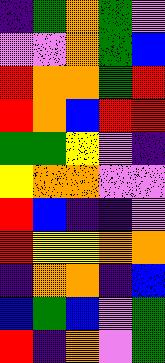[["indigo", "green", "orange", "green", "violet"], ["violet", "violet", "orange", "green", "blue"], ["red", "orange", "orange", "green", "red"], ["red", "orange", "blue", "red", "red"], ["green", "green", "yellow", "violet", "indigo"], ["yellow", "orange", "orange", "violet", "violet"], ["red", "blue", "indigo", "indigo", "violet"], ["red", "yellow", "yellow", "orange", "orange"], ["indigo", "orange", "orange", "indigo", "blue"], ["blue", "green", "blue", "violet", "green"], ["red", "indigo", "orange", "violet", "green"]]